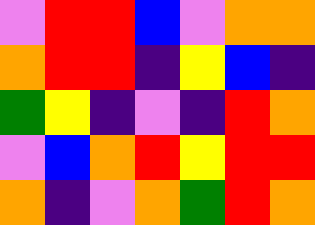[["violet", "red", "red", "blue", "violet", "orange", "orange"], ["orange", "red", "red", "indigo", "yellow", "blue", "indigo"], ["green", "yellow", "indigo", "violet", "indigo", "red", "orange"], ["violet", "blue", "orange", "red", "yellow", "red", "red"], ["orange", "indigo", "violet", "orange", "green", "red", "orange"]]